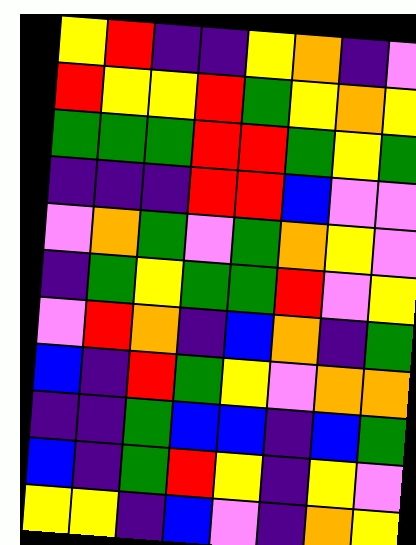[["yellow", "red", "indigo", "indigo", "yellow", "orange", "indigo", "violet"], ["red", "yellow", "yellow", "red", "green", "yellow", "orange", "yellow"], ["green", "green", "green", "red", "red", "green", "yellow", "green"], ["indigo", "indigo", "indigo", "red", "red", "blue", "violet", "violet"], ["violet", "orange", "green", "violet", "green", "orange", "yellow", "violet"], ["indigo", "green", "yellow", "green", "green", "red", "violet", "yellow"], ["violet", "red", "orange", "indigo", "blue", "orange", "indigo", "green"], ["blue", "indigo", "red", "green", "yellow", "violet", "orange", "orange"], ["indigo", "indigo", "green", "blue", "blue", "indigo", "blue", "green"], ["blue", "indigo", "green", "red", "yellow", "indigo", "yellow", "violet"], ["yellow", "yellow", "indigo", "blue", "violet", "indigo", "orange", "yellow"]]